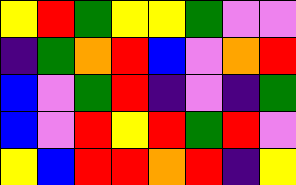[["yellow", "red", "green", "yellow", "yellow", "green", "violet", "violet"], ["indigo", "green", "orange", "red", "blue", "violet", "orange", "red"], ["blue", "violet", "green", "red", "indigo", "violet", "indigo", "green"], ["blue", "violet", "red", "yellow", "red", "green", "red", "violet"], ["yellow", "blue", "red", "red", "orange", "red", "indigo", "yellow"]]